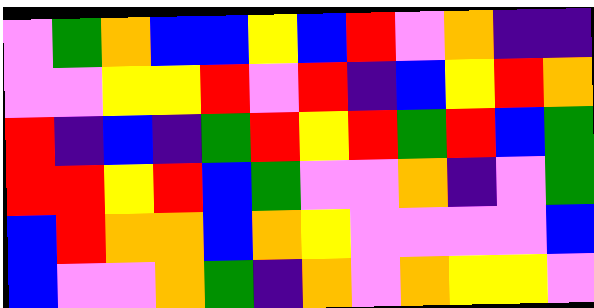[["violet", "green", "orange", "blue", "blue", "yellow", "blue", "red", "violet", "orange", "indigo", "indigo"], ["violet", "violet", "yellow", "yellow", "red", "violet", "red", "indigo", "blue", "yellow", "red", "orange"], ["red", "indigo", "blue", "indigo", "green", "red", "yellow", "red", "green", "red", "blue", "green"], ["red", "red", "yellow", "red", "blue", "green", "violet", "violet", "orange", "indigo", "violet", "green"], ["blue", "red", "orange", "orange", "blue", "orange", "yellow", "violet", "violet", "violet", "violet", "blue"], ["blue", "violet", "violet", "orange", "green", "indigo", "orange", "violet", "orange", "yellow", "yellow", "violet"]]